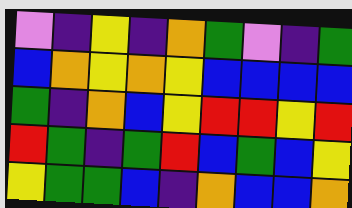[["violet", "indigo", "yellow", "indigo", "orange", "green", "violet", "indigo", "green"], ["blue", "orange", "yellow", "orange", "yellow", "blue", "blue", "blue", "blue"], ["green", "indigo", "orange", "blue", "yellow", "red", "red", "yellow", "red"], ["red", "green", "indigo", "green", "red", "blue", "green", "blue", "yellow"], ["yellow", "green", "green", "blue", "indigo", "orange", "blue", "blue", "orange"]]